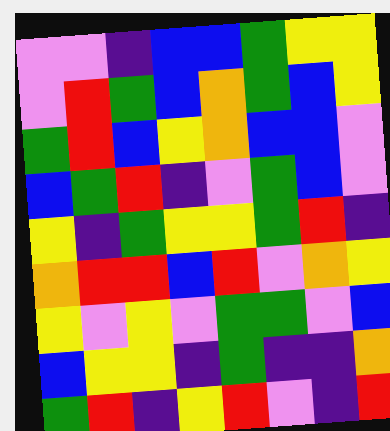[["violet", "violet", "indigo", "blue", "blue", "green", "yellow", "yellow"], ["violet", "red", "green", "blue", "orange", "green", "blue", "yellow"], ["green", "red", "blue", "yellow", "orange", "blue", "blue", "violet"], ["blue", "green", "red", "indigo", "violet", "green", "blue", "violet"], ["yellow", "indigo", "green", "yellow", "yellow", "green", "red", "indigo"], ["orange", "red", "red", "blue", "red", "violet", "orange", "yellow"], ["yellow", "violet", "yellow", "violet", "green", "green", "violet", "blue"], ["blue", "yellow", "yellow", "indigo", "green", "indigo", "indigo", "orange"], ["green", "red", "indigo", "yellow", "red", "violet", "indigo", "red"]]